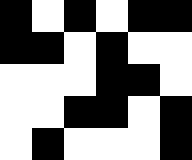[["black", "white", "black", "white", "black", "black"], ["black", "black", "white", "black", "white", "white"], ["white", "white", "white", "black", "black", "white"], ["white", "white", "black", "black", "white", "black"], ["white", "black", "white", "white", "white", "black"]]